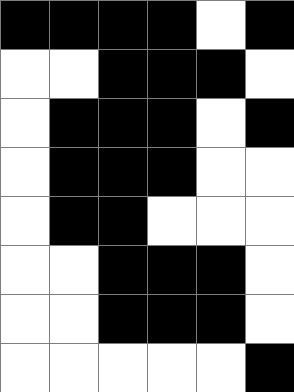[["black", "black", "black", "black", "white", "black"], ["white", "white", "black", "black", "black", "white"], ["white", "black", "black", "black", "white", "black"], ["white", "black", "black", "black", "white", "white"], ["white", "black", "black", "white", "white", "white"], ["white", "white", "black", "black", "black", "white"], ["white", "white", "black", "black", "black", "white"], ["white", "white", "white", "white", "white", "black"]]